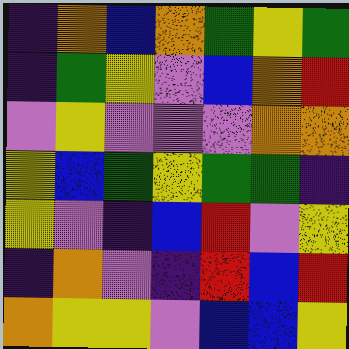[["indigo", "orange", "blue", "orange", "green", "yellow", "green"], ["indigo", "green", "yellow", "violet", "blue", "orange", "red"], ["violet", "yellow", "violet", "violet", "violet", "orange", "orange"], ["yellow", "blue", "green", "yellow", "green", "green", "indigo"], ["yellow", "violet", "indigo", "blue", "red", "violet", "yellow"], ["indigo", "orange", "violet", "indigo", "red", "blue", "red"], ["orange", "yellow", "yellow", "violet", "blue", "blue", "yellow"]]